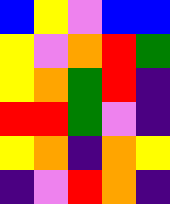[["blue", "yellow", "violet", "blue", "blue"], ["yellow", "violet", "orange", "red", "green"], ["yellow", "orange", "green", "red", "indigo"], ["red", "red", "green", "violet", "indigo"], ["yellow", "orange", "indigo", "orange", "yellow"], ["indigo", "violet", "red", "orange", "indigo"]]